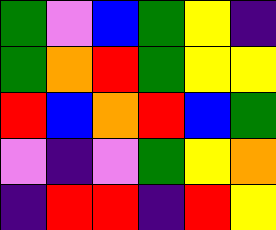[["green", "violet", "blue", "green", "yellow", "indigo"], ["green", "orange", "red", "green", "yellow", "yellow"], ["red", "blue", "orange", "red", "blue", "green"], ["violet", "indigo", "violet", "green", "yellow", "orange"], ["indigo", "red", "red", "indigo", "red", "yellow"]]